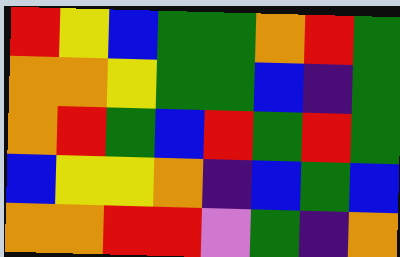[["red", "yellow", "blue", "green", "green", "orange", "red", "green"], ["orange", "orange", "yellow", "green", "green", "blue", "indigo", "green"], ["orange", "red", "green", "blue", "red", "green", "red", "green"], ["blue", "yellow", "yellow", "orange", "indigo", "blue", "green", "blue"], ["orange", "orange", "red", "red", "violet", "green", "indigo", "orange"]]